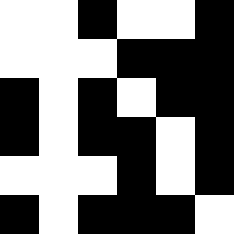[["white", "white", "black", "white", "white", "black"], ["white", "white", "white", "black", "black", "black"], ["black", "white", "black", "white", "black", "black"], ["black", "white", "black", "black", "white", "black"], ["white", "white", "white", "black", "white", "black"], ["black", "white", "black", "black", "black", "white"]]